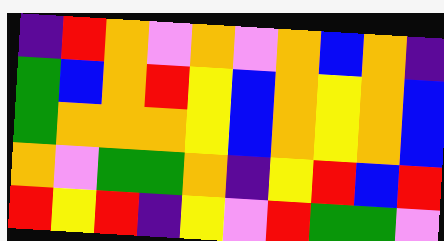[["indigo", "red", "orange", "violet", "orange", "violet", "orange", "blue", "orange", "indigo"], ["green", "blue", "orange", "red", "yellow", "blue", "orange", "yellow", "orange", "blue"], ["green", "orange", "orange", "orange", "yellow", "blue", "orange", "yellow", "orange", "blue"], ["orange", "violet", "green", "green", "orange", "indigo", "yellow", "red", "blue", "red"], ["red", "yellow", "red", "indigo", "yellow", "violet", "red", "green", "green", "violet"]]